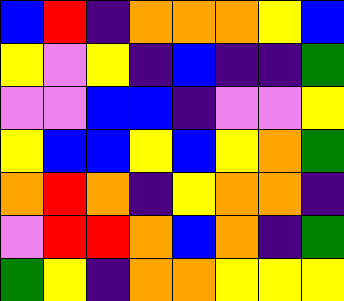[["blue", "red", "indigo", "orange", "orange", "orange", "yellow", "blue"], ["yellow", "violet", "yellow", "indigo", "blue", "indigo", "indigo", "green"], ["violet", "violet", "blue", "blue", "indigo", "violet", "violet", "yellow"], ["yellow", "blue", "blue", "yellow", "blue", "yellow", "orange", "green"], ["orange", "red", "orange", "indigo", "yellow", "orange", "orange", "indigo"], ["violet", "red", "red", "orange", "blue", "orange", "indigo", "green"], ["green", "yellow", "indigo", "orange", "orange", "yellow", "yellow", "yellow"]]